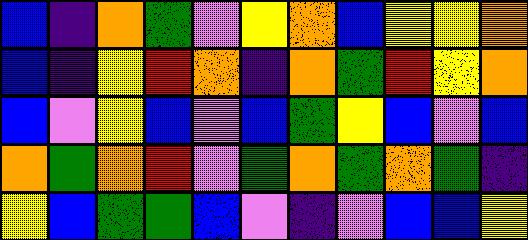[["blue", "indigo", "orange", "green", "violet", "yellow", "orange", "blue", "yellow", "yellow", "orange"], ["blue", "indigo", "yellow", "red", "orange", "indigo", "orange", "green", "red", "yellow", "orange"], ["blue", "violet", "yellow", "blue", "violet", "blue", "green", "yellow", "blue", "violet", "blue"], ["orange", "green", "orange", "red", "violet", "green", "orange", "green", "orange", "green", "indigo"], ["yellow", "blue", "green", "green", "blue", "violet", "indigo", "violet", "blue", "blue", "yellow"]]